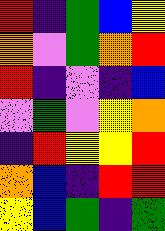[["red", "indigo", "green", "blue", "yellow"], ["orange", "violet", "green", "orange", "red"], ["red", "indigo", "violet", "indigo", "blue"], ["violet", "green", "violet", "yellow", "orange"], ["indigo", "red", "yellow", "yellow", "red"], ["orange", "blue", "indigo", "red", "red"], ["yellow", "blue", "green", "indigo", "green"]]